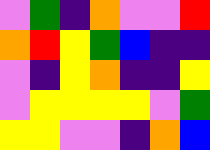[["violet", "green", "indigo", "orange", "violet", "violet", "red"], ["orange", "red", "yellow", "green", "blue", "indigo", "indigo"], ["violet", "indigo", "yellow", "orange", "indigo", "indigo", "yellow"], ["violet", "yellow", "yellow", "yellow", "yellow", "violet", "green"], ["yellow", "yellow", "violet", "violet", "indigo", "orange", "blue"]]